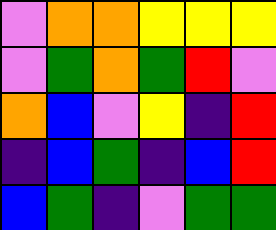[["violet", "orange", "orange", "yellow", "yellow", "yellow"], ["violet", "green", "orange", "green", "red", "violet"], ["orange", "blue", "violet", "yellow", "indigo", "red"], ["indigo", "blue", "green", "indigo", "blue", "red"], ["blue", "green", "indigo", "violet", "green", "green"]]